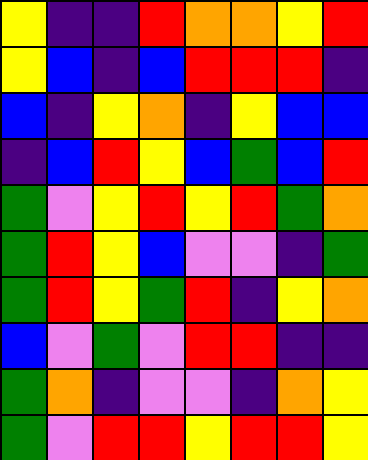[["yellow", "indigo", "indigo", "red", "orange", "orange", "yellow", "red"], ["yellow", "blue", "indigo", "blue", "red", "red", "red", "indigo"], ["blue", "indigo", "yellow", "orange", "indigo", "yellow", "blue", "blue"], ["indigo", "blue", "red", "yellow", "blue", "green", "blue", "red"], ["green", "violet", "yellow", "red", "yellow", "red", "green", "orange"], ["green", "red", "yellow", "blue", "violet", "violet", "indigo", "green"], ["green", "red", "yellow", "green", "red", "indigo", "yellow", "orange"], ["blue", "violet", "green", "violet", "red", "red", "indigo", "indigo"], ["green", "orange", "indigo", "violet", "violet", "indigo", "orange", "yellow"], ["green", "violet", "red", "red", "yellow", "red", "red", "yellow"]]